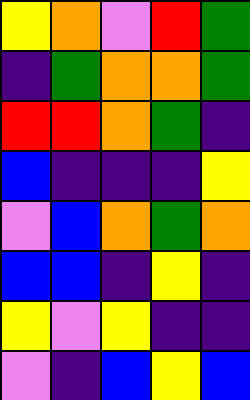[["yellow", "orange", "violet", "red", "green"], ["indigo", "green", "orange", "orange", "green"], ["red", "red", "orange", "green", "indigo"], ["blue", "indigo", "indigo", "indigo", "yellow"], ["violet", "blue", "orange", "green", "orange"], ["blue", "blue", "indigo", "yellow", "indigo"], ["yellow", "violet", "yellow", "indigo", "indigo"], ["violet", "indigo", "blue", "yellow", "blue"]]